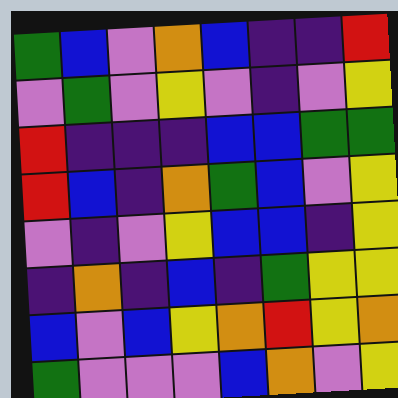[["green", "blue", "violet", "orange", "blue", "indigo", "indigo", "red"], ["violet", "green", "violet", "yellow", "violet", "indigo", "violet", "yellow"], ["red", "indigo", "indigo", "indigo", "blue", "blue", "green", "green"], ["red", "blue", "indigo", "orange", "green", "blue", "violet", "yellow"], ["violet", "indigo", "violet", "yellow", "blue", "blue", "indigo", "yellow"], ["indigo", "orange", "indigo", "blue", "indigo", "green", "yellow", "yellow"], ["blue", "violet", "blue", "yellow", "orange", "red", "yellow", "orange"], ["green", "violet", "violet", "violet", "blue", "orange", "violet", "yellow"]]